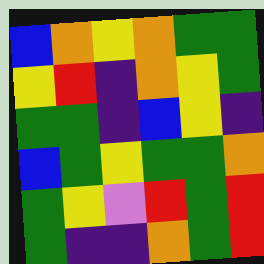[["blue", "orange", "yellow", "orange", "green", "green"], ["yellow", "red", "indigo", "orange", "yellow", "green"], ["green", "green", "indigo", "blue", "yellow", "indigo"], ["blue", "green", "yellow", "green", "green", "orange"], ["green", "yellow", "violet", "red", "green", "red"], ["green", "indigo", "indigo", "orange", "green", "red"]]